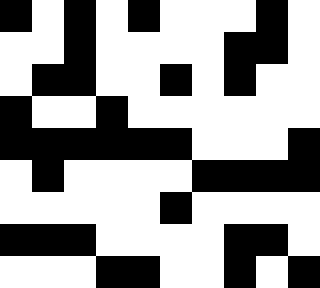[["black", "white", "black", "white", "black", "white", "white", "white", "black", "white"], ["white", "white", "black", "white", "white", "white", "white", "black", "black", "white"], ["white", "black", "black", "white", "white", "black", "white", "black", "white", "white"], ["black", "white", "white", "black", "white", "white", "white", "white", "white", "white"], ["black", "black", "black", "black", "black", "black", "white", "white", "white", "black"], ["white", "black", "white", "white", "white", "white", "black", "black", "black", "black"], ["white", "white", "white", "white", "white", "black", "white", "white", "white", "white"], ["black", "black", "black", "white", "white", "white", "white", "black", "black", "white"], ["white", "white", "white", "black", "black", "white", "white", "black", "white", "black"]]